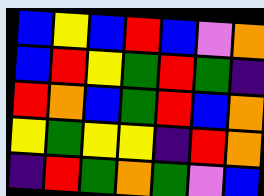[["blue", "yellow", "blue", "red", "blue", "violet", "orange"], ["blue", "red", "yellow", "green", "red", "green", "indigo"], ["red", "orange", "blue", "green", "red", "blue", "orange"], ["yellow", "green", "yellow", "yellow", "indigo", "red", "orange"], ["indigo", "red", "green", "orange", "green", "violet", "blue"]]